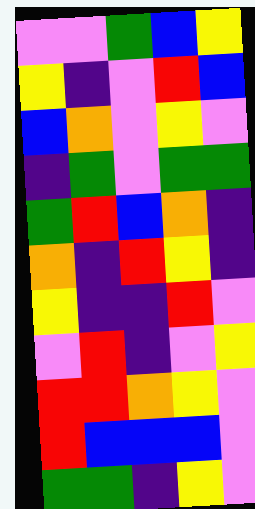[["violet", "violet", "green", "blue", "yellow"], ["yellow", "indigo", "violet", "red", "blue"], ["blue", "orange", "violet", "yellow", "violet"], ["indigo", "green", "violet", "green", "green"], ["green", "red", "blue", "orange", "indigo"], ["orange", "indigo", "red", "yellow", "indigo"], ["yellow", "indigo", "indigo", "red", "violet"], ["violet", "red", "indigo", "violet", "yellow"], ["red", "red", "orange", "yellow", "violet"], ["red", "blue", "blue", "blue", "violet"], ["green", "green", "indigo", "yellow", "violet"]]